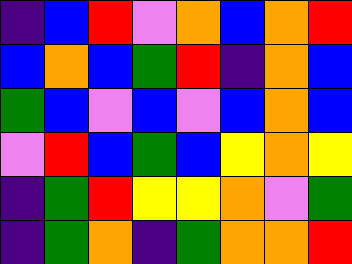[["indigo", "blue", "red", "violet", "orange", "blue", "orange", "red"], ["blue", "orange", "blue", "green", "red", "indigo", "orange", "blue"], ["green", "blue", "violet", "blue", "violet", "blue", "orange", "blue"], ["violet", "red", "blue", "green", "blue", "yellow", "orange", "yellow"], ["indigo", "green", "red", "yellow", "yellow", "orange", "violet", "green"], ["indigo", "green", "orange", "indigo", "green", "orange", "orange", "red"]]